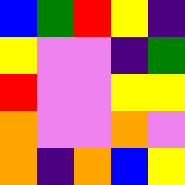[["blue", "green", "red", "yellow", "indigo"], ["yellow", "violet", "violet", "indigo", "green"], ["red", "violet", "violet", "yellow", "yellow"], ["orange", "violet", "violet", "orange", "violet"], ["orange", "indigo", "orange", "blue", "yellow"]]